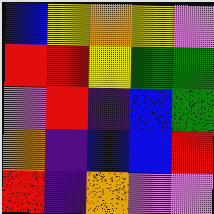[["blue", "yellow", "orange", "yellow", "violet"], ["red", "red", "yellow", "green", "green"], ["violet", "red", "indigo", "blue", "green"], ["orange", "indigo", "blue", "blue", "red"], ["red", "indigo", "orange", "violet", "violet"]]